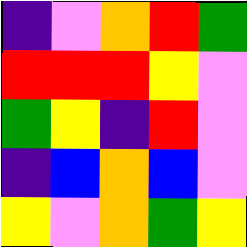[["indigo", "violet", "orange", "red", "green"], ["red", "red", "red", "yellow", "violet"], ["green", "yellow", "indigo", "red", "violet"], ["indigo", "blue", "orange", "blue", "violet"], ["yellow", "violet", "orange", "green", "yellow"]]